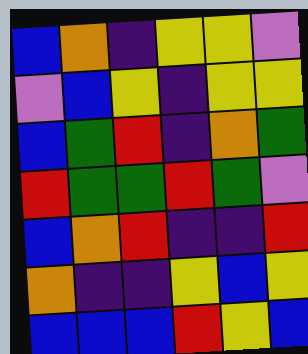[["blue", "orange", "indigo", "yellow", "yellow", "violet"], ["violet", "blue", "yellow", "indigo", "yellow", "yellow"], ["blue", "green", "red", "indigo", "orange", "green"], ["red", "green", "green", "red", "green", "violet"], ["blue", "orange", "red", "indigo", "indigo", "red"], ["orange", "indigo", "indigo", "yellow", "blue", "yellow"], ["blue", "blue", "blue", "red", "yellow", "blue"]]